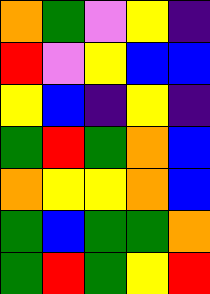[["orange", "green", "violet", "yellow", "indigo"], ["red", "violet", "yellow", "blue", "blue"], ["yellow", "blue", "indigo", "yellow", "indigo"], ["green", "red", "green", "orange", "blue"], ["orange", "yellow", "yellow", "orange", "blue"], ["green", "blue", "green", "green", "orange"], ["green", "red", "green", "yellow", "red"]]